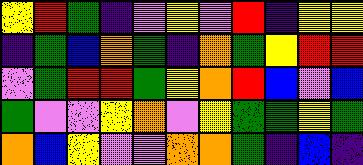[["yellow", "red", "green", "indigo", "violet", "yellow", "violet", "red", "indigo", "yellow", "yellow"], ["indigo", "green", "blue", "orange", "green", "indigo", "orange", "green", "yellow", "red", "red"], ["violet", "green", "red", "red", "green", "yellow", "orange", "red", "blue", "violet", "blue"], ["green", "violet", "violet", "yellow", "orange", "violet", "yellow", "green", "green", "yellow", "green"], ["orange", "blue", "yellow", "violet", "violet", "orange", "orange", "green", "indigo", "blue", "indigo"]]